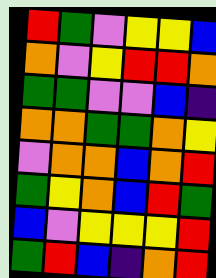[["red", "green", "violet", "yellow", "yellow", "blue"], ["orange", "violet", "yellow", "red", "red", "orange"], ["green", "green", "violet", "violet", "blue", "indigo"], ["orange", "orange", "green", "green", "orange", "yellow"], ["violet", "orange", "orange", "blue", "orange", "red"], ["green", "yellow", "orange", "blue", "red", "green"], ["blue", "violet", "yellow", "yellow", "yellow", "red"], ["green", "red", "blue", "indigo", "orange", "red"]]